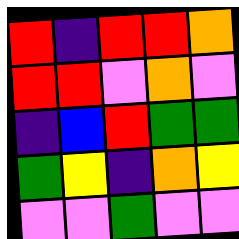[["red", "indigo", "red", "red", "orange"], ["red", "red", "violet", "orange", "violet"], ["indigo", "blue", "red", "green", "green"], ["green", "yellow", "indigo", "orange", "yellow"], ["violet", "violet", "green", "violet", "violet"]]